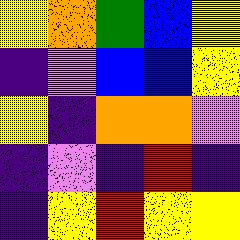[["yellow", "orange", "green", "blue", "yellow"], ["indigo", "violet", "blue", "blue", "yellow"], ["yellow", "indigo", "orange", "orange", "violet"], ["indigo", "violet", "indigo", "red", "indigo"], ["indigo", "yellow", "red", "yellow", "yellow"]]